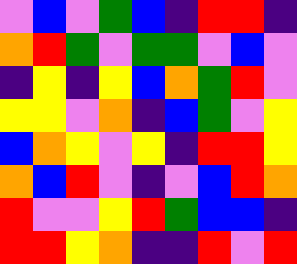[["violet", "blue", "violet", "green", "blue", "indigo", "red", "red", "indigo"], ["orange", "red", "green", "violet", "green", "green", "violet", "blue", "violet"], ["indigo", "yellow", "indigo", "yellow", "blue", "orange", "green", "red", "violet"], ["yellow", "yellow", "violet", "orange", "indigo", "blue", "green", "violet", "yellow"], ["blue", "orange", "yellow", "violet", "yellow", "indigo", "red", "red", "yellow"], ["orange", "blue", "red", "violet", "indigo", "violet", "blue", "red", "orange"], ["red", "violet", "violet", "yellow", "red", "green", "blue", "blue", "indigo"], ["red", "red", "yellow", "orange", "indigo", "indigo", "red", "violet", "red"]]